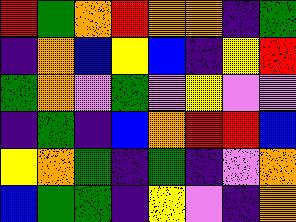[["red", "green", "orange", "red", "orange", "orange", "indigo", "green"], ["indigo", "orange", "blue", "yellow", "blue", "indigo", "yellow", "red"], ["green", "orange", "violet", "green", "violet", "yellow", "violet", "violet"], ["indigo", "green", "indigo", "blue", "orange", "red", "red", "blue"], ["yellow", "orange", "green", "indigo", "green", "indigo", "violet", "orange"], ["blue", "green", "green", "indigo", "yellow", "violet", "indigo", "orange"]]